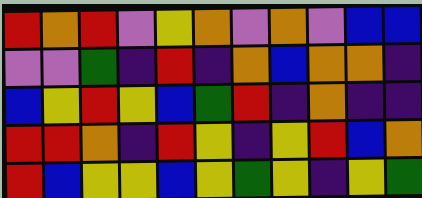[["red", "orange", "red", "violet", "yellow", "orange", "violet", "orange", "violet", "blue", "blue"], ["violet", "violet", "green", "indigo", "red", "indigo", "orange", "blue", "orange", "orange", "indigo"], ["blue", "yellow", "red", "yellow", "blue", "green", "red", "indigo", "orange", "indigo", "indigo"], ["red", "red", "orange", "indigo", "red", "yellow", "indigo", "yellow", "red", "blue", "orange"], ["red", "blue", "yellow", "yellow", "blue", "yellow", "green", "yellow", "indigo", "yellow", "green"]]